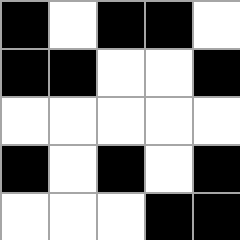[["black", "white", "black", "black", "white"], ["black", "black", "white", "white", "black"], ["white", "white", "white", "white", "white"], ["black", "white", "black", "white", "black"], ["white", "white", "white", "black", "black"]]